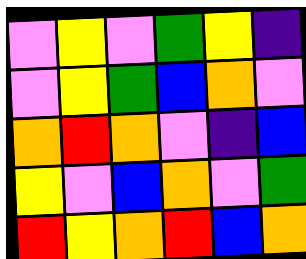[["violet", "yellow", "violet", "green", "yellow", "indigo"], ["violet", "yellow", "green", "blue", "orange", "violet"], ["orange", "red", "orange", "violet", "indigo", "blue"], ["yellow", "violet", "blue", "orange", "violet", "green"], ["red", "yellow", "orange", "red", "blue", "orange"]]